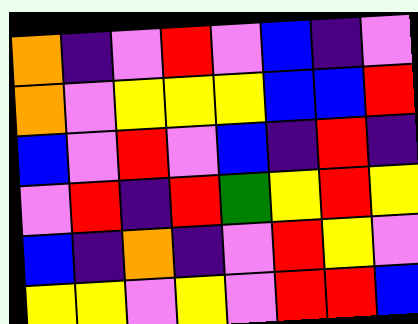[["orange", "indigo", "violet", "red", "violet", "blue", "indigo", "violet"], ["orange", "violet", "yellow", "yellow", "yellow", "blue", "blue", "red"], ["blue", "violet", "red", "violet", "blue", "indigo", "red", "indigo"], ["violet", "red", "indigo", "red", "green", "yellow", "red", "yellow"], ["blue", "indigo", "orange", "indigo", "violet", "red", "yellow", "violet"], ["yellow", "yellow", "violet", "yellow", "violet", "red", "red", "blue"]]